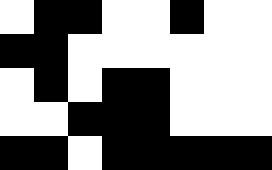[["white", "black", "black", "white", "white", "black", "white", "white"], ["black", "black", "white", "white", "white", "white", "white", "white"], ["white", "black", "white", "black", "black", "white", "white", "white"], ["white", "white", "black", "black", "black", "white", "white", "white"], ["black", "black", "white", "black", "black", "black", "black", "black"]]